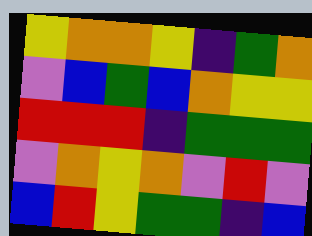[["yellow", "orange", "orange", "yellow", "indigo", "green", "orange"], ["violet", "blue", "green", "blue", "orange", "yellow", "yellow"], ["red", "red", "red", "indigo", "green", "green", "green"], ["violet", "orange", "yellow", "orange", "violet", "red", "violet"], ["blue", "red", "yellow", "green", "green", "indigo", "blue"]]